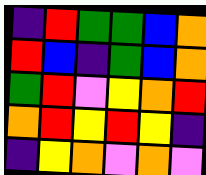[["indigo", "red", "green", "green", "blue", "orange"], ["red", "blue", "indigo", "green", "blue", "orange"], ["green", "red", "violet", "yellow", "orange", "red"], ["orange", "red", "yellow", "red", "yellow", "indigo"], ["indigo", "yellow", "orange", "violet", "orange", "violet"]]